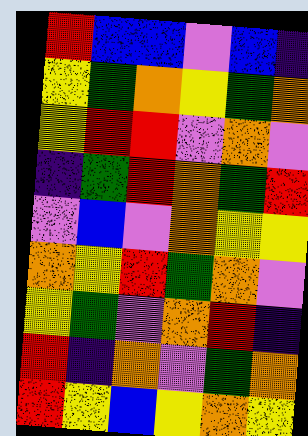[["red", "blue", "blue", "violet", "blue", "indigo"], ["yellow", "green", "orange", "yellow", "green", "orange"], ["yellow", "red", "red", "violet", "orange", "violet"], ["indigo", "green", "red", "orange", "green", "red"], ["violet", "blue", "violet", "orange", "yellow", "yellow"], ["orange", "yellow", "red", "green", "orange", "violet"], ["yellow", "green", "violet", "orange", "red", "indigo"], ["red", "indigo", "orange", "violet", "green", "orange"], ["red", "yellow", "blue", "yellow", "orange", "yellow"]]